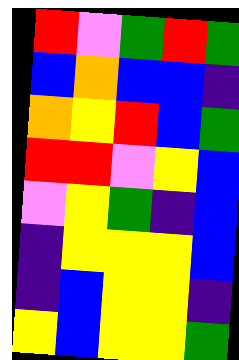[["red", "violet", "green", "red", "green"], ["blue", "orange", "blue", "blue", "indigo"], ["orange", "yellow", "red", "blue", "green"], ["red", "red", "violet", "yellow", "blue"], ["violet", "yellow", "green", "indigo", "blue"], ["indigo", "yellow", "yellow", "yellow", "blue"], ["indigo", "blue", "yellow", "yellow", "indigo"], ["yellow", "blue", "yellow", "yellow", "green"]]